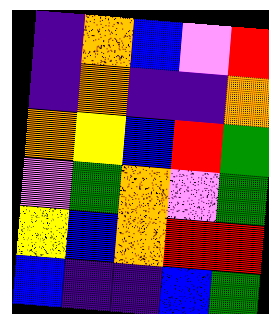[["indigo", "orange", "blue", "violet", "red"], ["indigo", "orange", "indigo", "indigo", "orange"], ["orange", "yellow", "blue", "red", "green"], ["violet", "green", "orange", "violet", "green"], ["yellow", "blue", "orange", "red", "red"], ["blue", "indigo", "indigo", "blue", "green"]]